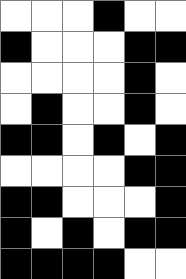[["white", "white", "white", "black", "white", "white"], ["black", "white", "white", "white", "black", "black"], ["white", "white", "white", "white", "black", "white"], ["white", "black", "white", "white", "black", "white"], ["black", "black", "white", "black", "white", "black"], ["white", "white", "white", "white", "black", "black"], ["black", "black", "white", "white", "white", "black"], ["black", "white", "black", "white", "black", "black"], ["black", "black", "black", "black", "white", "white"]]